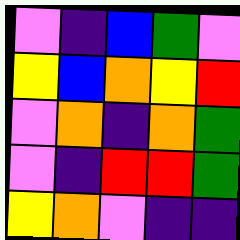[["violet", "indigo", "blue", "green", "violet"], ["yellow", "blue", "orange", "yellow", "red"], ["violet", "orange", "indigo", "orange", "green"], ["violet", "indigo", "red", "red", "green"], ["yellow", "orange", "violet", "indigo", "indigo"]]